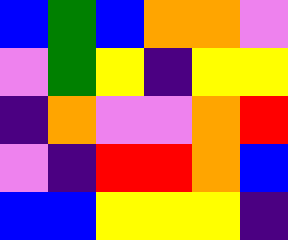[["blue", "green", "blue", "orange", "orange", "violet"], ["violet", "green", "yellow", "indigo", "yellow", "yellow"], ["indigo", "orange", "violet", "violet", "orange", "red"], ["violet", "indigo", "red", "red", "orange", "blue"], ["blue", "blue", "yellow", "yellow", "yellow", "indigo"]]